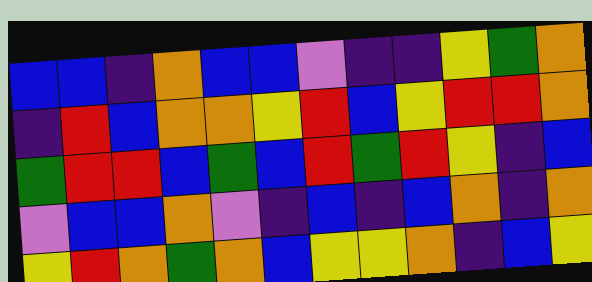[["blue", "blue", "indigo", "orange", "blue", "blue", "violet", "indigo", "indigo", "yellow", "green", "orange"], ["indigo", "red", "blue", "orange", "orange", "yellow", "red", "blue", "yellow", "red", "red", "orange"], ["green", "red", "red", "blue", "green", "blue", "red", "green", "red", "yellow", "indigo", "blue"], ["violet", "blue", "blue", "orange", "violet", "indigo", "blue", "indigo", "blue", "orange", "indigo", "orange"], ["yellow", "red", "orange", "green", "orange", "blue", "yellow", "yellow", "orange", "indigo", "blue", "yellow"]]